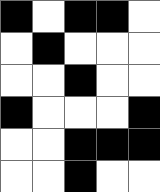[["black", "white", "black", "black", "white"], ["white", "black", "white", "white", "white"], ["white", "white", "black", "white", "white"], ["black", "white", "white", "white", "black"], ["white", "white", "black", "black", "black"], ["white", "white", "black", "white", "white"]]